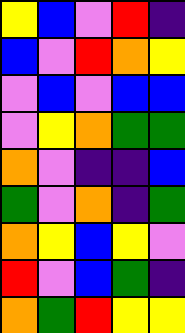[["yellow", "blue", "violet", "red", "indigo"], ["blue", "violet", "red", "orange", "yellow"], ["violet", "blue", "violet", "blue", "blue"], ["violet", "yellow", "orange", "green", "green"], ["orange", "violet", "indigo", "indigo", "blue"], ["green", "violet", "orange", "indigo", "green"], ["orange", "yellow", "blue", "yellow", "violet"], ["red", "violet", "blue", "green", "indigo"], ["orange", "green", "red", "yellow", "yellow"]]